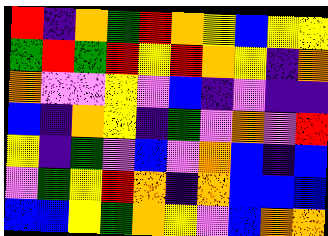[["red", "indigo", "orange", "green", "red", "orange", "yellow", "blue", "yellow", "yellow"], ["green", "red", "green", "red", "yellow", "red", "orange", "yellow", "indigo", "orange"], ["orange", "violet", "violet", "yellow", "violet", "blue", "indigo", "violet", "indigo", "indigo"], ["blue", "indigo", "orange", "yellow", "indigo", "green", "violet", "orange", "violet", "red"], ["yellow", "indigo", "green", "violet", "blue", "violet", "orange", "blue", "indigo", "blue"], ["violet", "green", "yellow", "red", "orange", "indigo", "orange", "blue", "blue", "blue"], ["blue", "blue", "yellow", "green", "orange", "yellow", "violet", "blue", "orange", "orange"]]